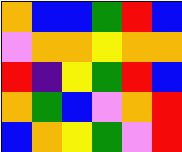[["orange", "blue", "blue", "green", "red", "blue"], ["violet", "orange", "orange", "yellow", "orange", "orange"], ["red", "indigo", "yellow", "green", "red", "blue"], ["orange", "green", "blue", "violet", "orange", "red"], ["blue", "orange", "yellow", "green", "violet", "red"]]